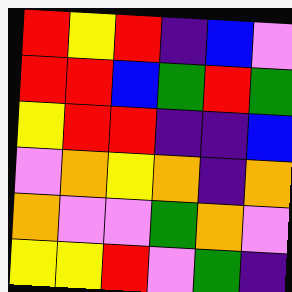[["red", "yellow", "red", "indigo", "blue", "violet"], ["red", "red", "blue", "green", "red", "green"], ["yellow", "red", "red", "indigo", "indigo", "blue"], ["violet", "orange", "yellow", "orange", "indigo", "orange"], ["orange", "violet", "violet", "green", "orange", "violet"], ["yellow", "yellow", "red", "violet", "green", "indigo"]]